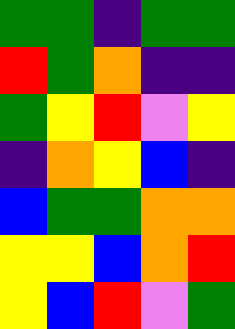[["green", "green", "indigo", "green", "green"], ["red", "green", "orange", "indigo", "indigo"], ["green", "yellow", "red", "violet", "yellow"], ["indigo", "orange", "yellow", "blue", "indigo"], ["blue", "green", "green", "orange", "orange"], ["yellow", "yellow", "blue", "orange", "red"], ["yellow", "blue", "red", "violet", "green"]]